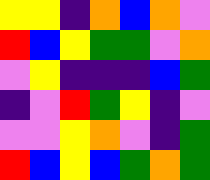[["yellow", "yellow", "indigo", "orange", "blue", "orange", "violet"], ["red", "blue", "yellow", "green", "green", "violet", "orange"], ["violet", "yellow", "indigo", "indigo", "indigo", "blue", "green"], ["indigo", "violet", "red", "green", "yellow", "indigo", "violet"], ["violet", "violet", "yellow", "orange", "violet", "indigo", "green"], ["red", "blue", "yellow", "blue", "green", "orange", "green"]]